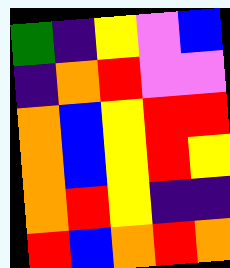[["green", "indigo", "yellow", "violet", "blue"], ["indigo", "orange", "red", "violet", "violet"], ["orange", "blue", "yellow", "red", "red"], ["orange", "blue", "yellow", "red", "yellow"], ["orange", "red", "yellow", "indigo", "indigo"], ["red", "blue", "orange", "red", "orange"]]